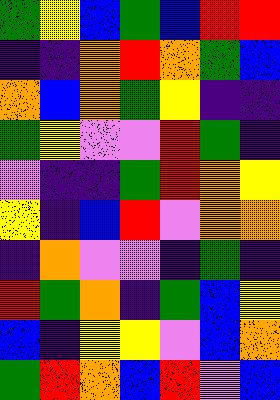[["green", "yellow", "blue", "green", "blue", "red", "red"], ["indigo", "indigo", "orange", "red", "orange", "green", "blue"], ["orange", "blue", "orange", "green", "yellow", "indigo", "indigo"], ["green", "yellow", "violet", "violet", "red", "green", "indigo"], ["violet", "indigo", "indigo", "green", "red", "orange", "yellow"], ["yellow", "indigo", "blue", "red", "violet", "orange", "orange"], ["indigo", "orange", "violet", "violet", "indigo", "green", "indigo"], ["red", "green", "orange", "indigo", "green", "blue", "yellow"], ["blue", "indigo", "yellow", "yellow", "violet", "blue", "orange"], ["green", "red", "orange", "blue", "red", "violet", "blue"]]